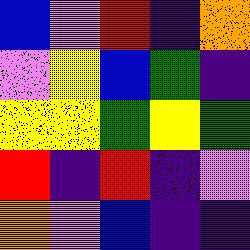[["blue", "violet", "red", "indigo", "orange"], ["violet", "yellow", "blue", "green", "indigo"], ["yellow", "yellow", "green", "yellow", "green"], ["red", "indigo", "red", "indigo", "violet"], ["orange", "violet", "blue", "indigo", "indigo"]]